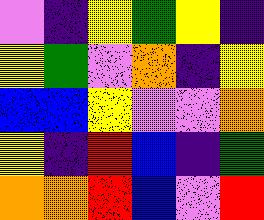[["violet", "indigo", "yellow", "green", "yellow", "indigo"], ["yellow", "green", "violet", "orange", "indigo", "yellow"], ["blue", "blue", "yellow", "violet", "violet", "orange"], ["yellow", "indigo", "red", "blue", "indigo", "green"], ["orange", "orange", "red", "blue", "violet", "red"]]